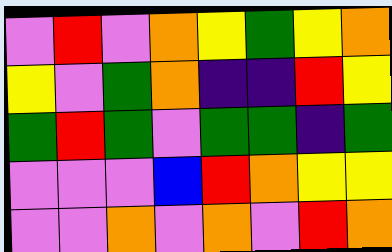[["violet", "red", "violet", "orange", "yellow", "green", "yellow", "orange"], ["yellow", "violet", "green", "orange", "indigo", "indigo", "red", "yellow"], ["green", "red", "green", "violet", "green", "green", "indigo", "green"], ["violet", "violet", "violet", "blue", "red", "orange", "yellow", "yellow"], ["violet", "violet", "orange", "violet", "orange", "violet", "red", "orange"]]